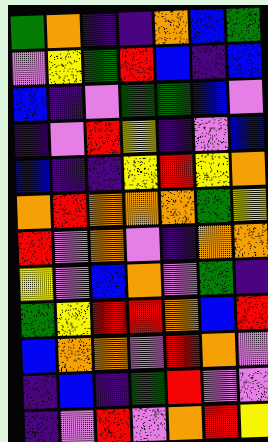[["green", "orange", "indigo", "indigo", "orange", "blue", "green"], ["violet", "yellow", "green", "red", "blue", "indigo", "blue"], ["blue", "indigo", "violet", "green", "green", "blue", "violet"], ["indigo", "violet", "red", "yellow", "indigo", "violet", "blue"], ["blue", "indigo", "indigo", "yellow", "red", "yellow", "orange"], ["orange", "red", "orange", "orange", "orange", "green", "yellow"], ["red", "violet", "orange", "violet", "indigo", "orange", "orange"], ["yellow", "violet", "blue", "orange", "violet", "green", "indigo"], ["green", "yellow", "red", "red", "orange", "blue", "red"], ["blue", "orange", "orange", "violet", "red", "orange", "violet"], ["indigo", "blue", "indigo", "green", "red", "violet", "violet"], ["indigo", "violet", "red", "violet", "orange", "red", "yellow"]]